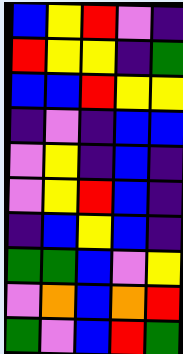[["blue", "yellow", "red", "violet", "indigo"], ["red", "yellow", "yellow", "indigo", "green"], ["blue", "blue", "red", "yellow", "yellow"], ["indigo", "violet", "indigo", "blue", "blue"], ["violet", "yellow", "indigo", "blue", "indigo"], ["violet", "yellow", "red", "blue", "indigo"], ["indigo", "blue", "yellow", "blue", "indigo"], ["green", "green", "blue", "violet", "yellow"], ["violet", "orange", "blue", "orange", "red"], ["green", "violet", "blue", "red", "green"]]